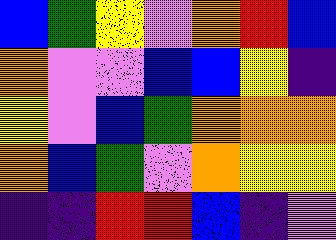[["blue", "green", "yellow", "violet", "orange", "red", "blue"], ["orange", "violet", "violet", "blue", "blue", "yellow", "indigo"], ["yellow", "violet", "blue", "green", "orange", "orange", "orange"], ["orange", "blue", "green", "violet", "orange", "yellow", "yellow"], ["indigo", "indigo", "red", "red", "blue", "indigo", "violet"]]